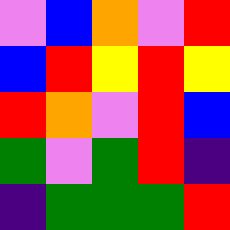[["violet", "blue", "orange", "violet", "red"], ["blue", "red", "yellow", "red", "yellow"], ["red", "orange", "violet", "red", "blue"], ["green", "violet", "green", "red", "indigo"], ["indigo", "green", "green", "green", "red"]]